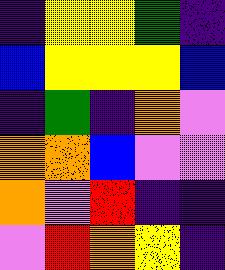[["indigo", "yellow", "yellow", "green", "indigo"], ["blue", "yellow", "yellow", "yellow", "blue"], ["indigo", "green", "indigo", "orange", "violet"], ["orange", "orange", "blue", "violet", "violet"], ["orange", "violet", "red", "indigo", "indigo"], ["violet", "red", "orange", "yellow", "indigo"]]